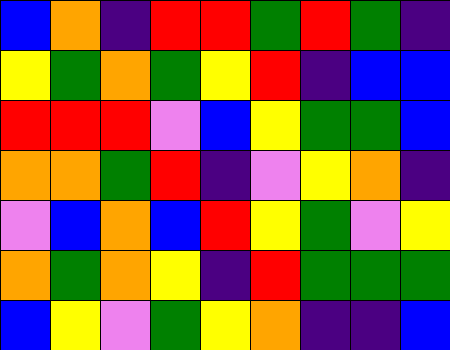[["blue", "orange", "indigo", "red", "red", "green", "red", "green", "indigo"], ["yellow", "green", "orange", "green", "yellow", "red", "indigo", "blue", "blue"], ["red", "red", "red", "violet", "blue", "yellow", "green", "green", "blue"], ["orange", "orange", "green", "red", "indigo", "violet", "yellow", "orange", "indigo"], ["violet", "blue", "orange", "blue", "red", "yellow", "green", "violet", "yellow"], ["orange", "green", "orange", "yellow", "indigo", "red", "green", "green", "green"], ["blue", "yellow", "violet", "green", "yellow", "orange", "indigo", "indigo", "blue"]]